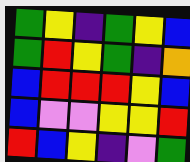[["green", "yellow", "indigo", "green", "yellow", "blue"], ["green", "red", "yellow", "green", "indigo", "orange"], ["blue", "red", "red", "red", "yellow", "blue"], ["blue", "violet", "violet", "yellow", "yellow", "red"], ["red", "blue", "yellow", "indigo", "violet", "green"]]